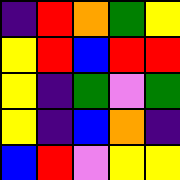[["indigo", "red", "orange", "green", "yellow"], ["yellow", "red", "blue", "red", "red"], ["yellow", "indigo", "green", "violet", "green"], ["yellow", "indigo", "blue", "orange", "indigo"], ["blue", "red", "violet", "yellow", "yellow"]]